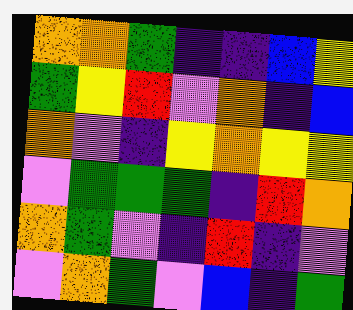[["orange", "orange", "green", "indigo", "indigo", "blue", "yellow"], ["green", "yellow", "red", "violet", "orange", "indigo", "blue"], ["orange", "violet", "indigo", "yellow", "orange", "yellow", "yellow"], ["violet", "green", "green", "green", "indigo", "red", "orange"], ["orange", "green", "violet", "indigo", "red", "indigo", "violet"], ["violet", "orange", "green", "violet", "blue", "indigo", "green"]]